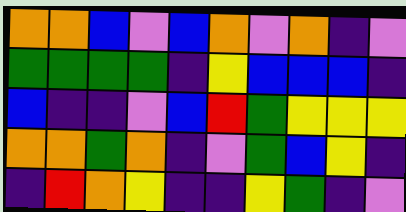[["orange", "orange", "blue", "violet", "blue", "orange", "violet", "orange", "indigo", "violet"], ["green", "green", "green", "green", "indigo", "yellow", "blue", "blue", "blue", "indigo"], ["blue", "indigo", "indigo", "violet", "blue", "red", "green", "yellow", "yellow", "yellow"], ["orange", "orange", "green", "orange", "indigo", "violet", "green", "blue", "yellow", "indigo"], ["indigo", "red", "orange", "yellow", "indigo", "indigo", "yellow", "green", "indigo", "violet"]]